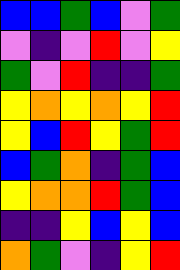[["blue", "blue", "green", "blue", "violet", "green"], ["violet", "indigo", "violet", "red", "violet", "yellow"], ["green", "violet", "red", "indigo", "indigo", "green"], ["yellow", "orange", "yellow", "orange", "yellow", "red"], ["yellow", "blue", "red", "yellow", "green", "red"], ["blue", "green", "orange", "indigo", "green", "blue"], ["yellow", "orange", "orange", "red", "green", "blue"], ["indigo", "indigo", "yellow", "blue", "yellow", "blue"], ["orange", "green", "violet", "indigo", "yellow", "red"]]